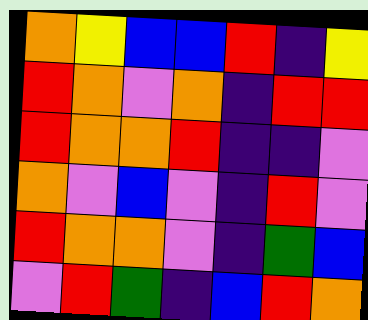[["orange", "yellow", "blue", "blue", "red", "indigo", "yellow"], ["red", "orange", "violet", "orange", "indigo", "red", "red"], ["red", "orange", "orange", "red", "indigo", "indigo", "violet"], ["orange", "violet", "blue", "violet", "indigo", "red", "violet"], ["red", "orange", "orange", "violet", "indigo", "green", "blue"], ["violet", "red", "green", "indigo", "blue", "red", "orange"]]